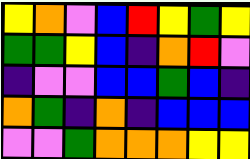[["yellow", "orange", "violet", "blue", "red", "yellow", "green", "yellow"], ["green", "green", "yellow", "blue", "indigo", "orange", "red", "violet"], ["indigo", "violet", "violet", "blue", "blue", "green", "blue", "indigo"], ["orange", "green", "indigo", "orange", "indigo", "blue", "blue", "blue"], ["violet", "violet", "green", "orange", "orange", "orange", "yellow", "yellow"]]